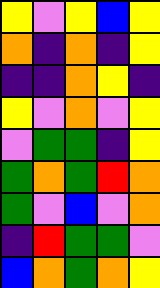[["yellow", "violet", "yellow", "blue", "yellow"], ["orange", "indigo", "orange", "indigo", "yellow"], ["indigo", "indigo", "orange", "yellow", "indigo"], ["yellow", "violet", "orange", "violet", "yellow"], ["violet", "green", "green", "indigo", "yellow"], ["green", "orange", "green", "red", "orange"], ["green", "violet", "blue", "violet", "orange"], ["indigo", "red", "green", "green", "violet"], ["blue", "orange", "green", "orange", "yellow"]]